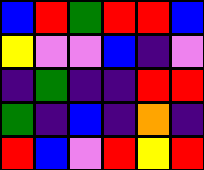[["blue", "red", "green", "red", "red", "blue"], ["yellow", "violet", "violet", "blue", "indigo", "violet"], ["indigo", "green", "indigo", "indigo", "red", "red"], ["green", "indigo", "blue", "indigo", "orange", "indigo"], ["red", "blue", "violet", "red", "yellow", "red"]]